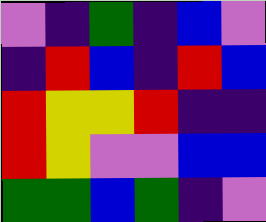[["violet", "indigo", "green", "indigo", "blue", "violet"], ["indigo", "red", "blue", "indigo", "red", "blue"], ["red", "yellow", "yellow", "red", "indigo", "indigo"], ["red", "yellow", "violet", "violet", "blue", "blue"], ["green", "green", "blue", "green", "indigo", "violet"]]